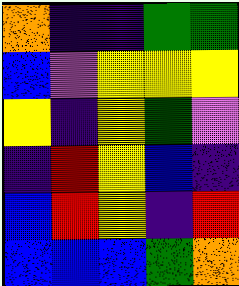[["orange", "indigo", "indigo", "green", "green"], ["blue", "violet", "yellow", "yellow", "yellow"], ["yellow", "indigo", "yellow", "green", "violet"], ["indigo", "red", "yellow", "blue", "indigo"], ["blue", "red", "yellow", "indigo", "red"], ["blue", "blue", "blue", "green", "orange"]]